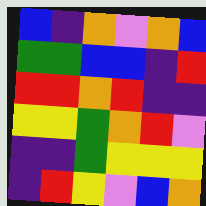[["blue", "indigo", "orange", "violet", "orange", "blue"], ["green", "green", "blue", "blue", "indigo", "red"], ["red", "red", "orange", "red", "indigo", "indigo"], ["yellow", "yellow", "green", "orange", "red", "violet"], ["indigo", "indigo", "green", "yellow", "yellow", "yellow"], ["indigo", "red", "yellow", "violet", "blue", "orange"]]